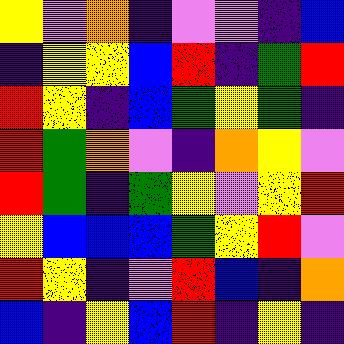[["yellow", "violet", "orange", "indigo", "violet", "violet", "indigo", "blue"], ["indigo", "yellow", "yellow", "blue", "red", "indigo", "green", "red"], ["red", "yellow", "indigo", "blue", "green", "yellow", "green", "indigo"], ["red", "green", "orange", "violet", "indigo", "orange", "yellow", "violet"], ["red", "green", "indigo", "green", "yellow", "violet", "yellow", "red"], ["yellow", "blue", "blue", "blue", "green", "yellow", "red", "violet"], ["red", "yellow", "indigo", "violet", "red", "blue", "indigo", "orange"], ["blue", "indigo", "yellow", "blue", "red", "indigo", "yellow", "indigo"]]